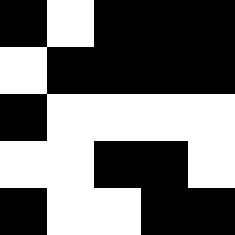[["black", "white", "black", "black", "black"], ["white", "black", "black", "black", "black"], ["black", "white", "white", "white", "white"], ["white", "white", "black", "black", "white"], ["black", "white", "white", "black", "black"]]